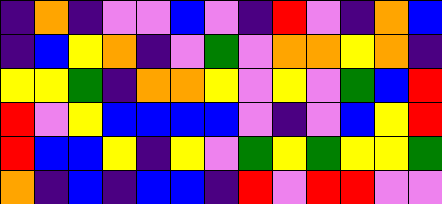[["indigo", "orange", "indigo", "violet", "violet", "blue", "violet", "indigo", "red", "violet", "indigo", "orange", "blue"], ["indigo", "blue", "yellow", "orange", "indigo", "violet", "green", "violet", "orange", "orange", "yellow", "orange", "indigo"], ["yellow", "yellow", "green", "indigo", "orange", "orange", "yellow", "violet", "yellow", "violet", "green", "blue", "red"], ["red", "violet", "yellow", "blue", "blue", "blue", "blue", "violet", "indigo", "violet", "blue", "yellow", "red"], ["red", "blue", "blue", "yellow", "indigo", "yellow", "violet", "green", "yellow", "green", "yellow", "yellow", "green"], ["orange", "indigo", "blue", "indigo", "blue", "blue", "indigo", "red", "violet", "red", "red", "violet", "violet"]]